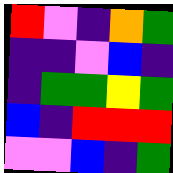[["red", "violet", "indigo", "orange", "green"], ["indigo", "indigo", "violet", "blue", "indigo"], ["indigo", "green", "green", "yellow", "green"], ["blue", "indigo", "red", "red", "red"], ["violet", "violet", "blue", "indigo", "green"]]